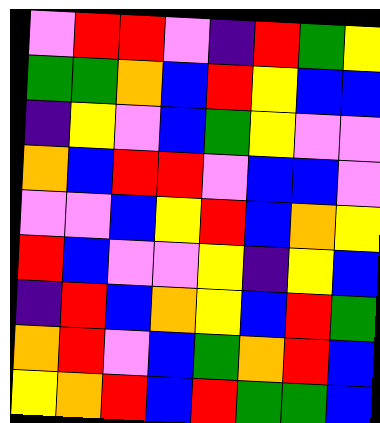[["violet", "red", "red", "violet", "indigo", "red", "green", "yellow"], ["green", "green", "orange", "blue", "red", "yellow", "blue", "blue"], ["indigo", "yellow", "violet", "blue", "green", "yellow", "violet", "violet"], ["orange", "blue", "red", "red", "violet", "blue", "blue", "violet"], ["violet", "violet", "blue", "yellow", "red", "blue", "orange", "yellow"], ["red", "blue", "violet", "violet", "yellow", "indigo", "yellow", "blue"], ["indigo", "red", "blue", "orange", "yellow", "blue", "red", "green"], ["orange", "red", "violet", "blue", "green", "orange", "red", "blue"], ["yellow", "orange", "red", "blue", "red", "green", "green", "blue"]]